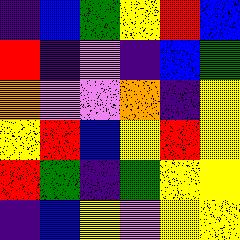[["indigo", "blue", "green", "yellow", "red", "blue"], ["red", "indigo", "violet", "indigo", "blue", "green"], ["orange", "violet", "violet", "orange", "indigo", "yellow"], ["yellow", "red", "blue", "yellow", "red", "yellow"], ["red", "green", "indigo", "green", "yellow", "yellow"], ["indigo", "blue", "yellow", "violet", "yellow", "yellow"]]